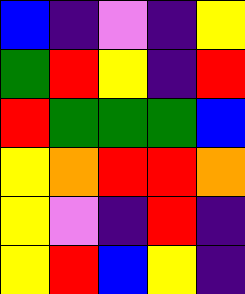[["blue", "indigo", "violet", "indigo", "yellow"], ["green", "red", "yellow", "indigo", "red"], ["red", "green", "green", "green", "blue"], ["yellow", "orange", "red", "red", "orange"], ["yellow", "violet", "indigo", "red", "indigo"], ["yellow", "red", "blue", "yellow", "indigo"]]